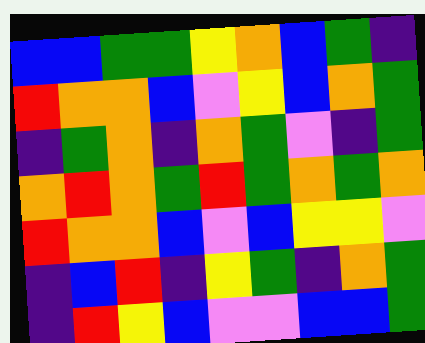[["blue", "blue", "green", "green", "yellow", "orange", "blue", "green", "indigo"], ["red", "orange", "orange", "blue", "violet", "yellow", "blue", "orange", "green"], ["indigo", "green", "orange", "indigo", "orange", "green", "violet", "indigo", "green"], ["orange", "red", "orange", "green", "red", "green", "orange", "green", "orange"], ["red", "orange", "orange", "blue", "violet", "blue", "yellow", "yellow", "violet"], ["indigo", "blue", "red", "indigo", "yellow", "green", "indigo", "orange", "green"], ["indigo", "red", "yellow", "blue", "violet", "violet", "blue", "blue", "green"]]